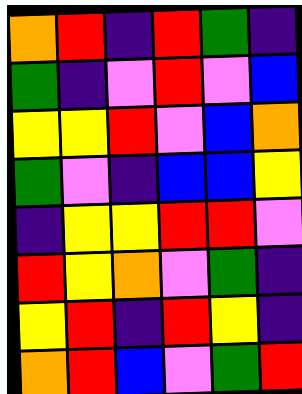[["orange", "red", "indigo", "red", "green", "indigo"], ["green", "indigo", "violet", "red", "violet", "blue"], ["yellow", "yellow", "red", "violet", "blue", "orange"], ["green", "violet", "indigo", "blue", "blue", "yellow"], ["indigo", "yellow", "yellow", "red", "red", "violet"], ["red", "yellow", "orange", "violet", "green", "indigo"], ["yellow", "red", "indigo", "red", "yellow", "indigo"], ["orange", "red", "blue", "violet", "green", "red"]]